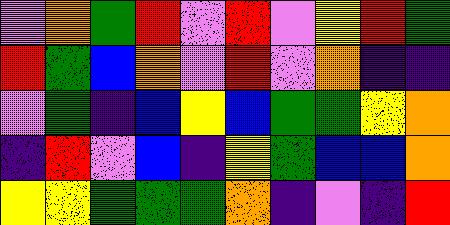[["violet", "orange", "green", "red", "violet", "red", "violet", "yellow", "red", "green"], ["red", "green", "blue", "orange", "violet", "red", "violet", "orange", "indigo", "indigo"], ["violet", "green", "indigo", "blue", "yellow", "blue", "green", "green", "yellow", "orange"], ["indigo", "red", "violet", "blue", "indigo", "yellow", "green", "blue", "blue", "orange"], ["yellow", "yellow", "green", "green", "green", "orange", "indigo", "violet", "indigo", "red"]]